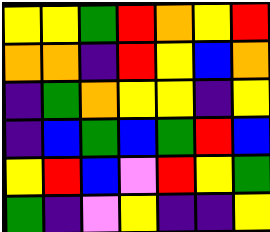[["yellow", "yellow", "green", "red", "orange", "yellow", "red"], ["orange", "orange", "indigo", "red", "yellow", "blue", "orange"], ["indigo", "green", "orange", "yellow", "yellow", "indigo", "yellow"], ["indigo", "blue", "green", "blue", "green", "red", "blue"], ["yellow", "red", "blue", "violet", "red", "yellow", "green"], ["green", "indigo", "violet", "yellow", "indigo", "indigo", "yellow"]]